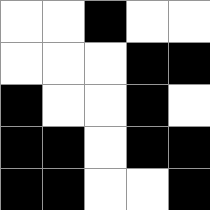[["white", "white", "black", "white", "white"], ["white", "white", "white", "black", "black"], ["black", "white", "white", "black", "white"], ["black", "black", "white", "black", "black"], ["black", "black", "white", "white", "black"]]